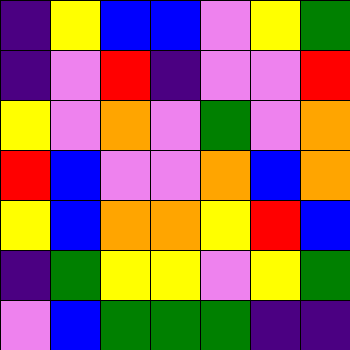[["indigo", "yellow", "blue", "blue", "violet", "yellow", "green"], ["indigo", "violet", "red", "indigo", "violet", "violet", "red"], ["yellow", "violet", "orange", "violet", "green", "violet", "orange"], ["red", "blue", "violet", "violet", "orange", "blue", "orange"], ["yellow", "blue", "orange", "orange", "yellow", "red", "blue"], ["indigo", "green", "yellow", "yellow", "violet", "yellow", "green"], ["violet", "blue", "green", "green", "green", "indigo", "indigo"]]